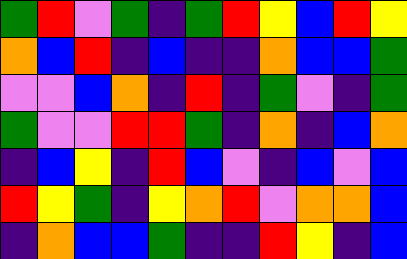[["green", "red", "violet", "green", "indigo", "green", "red", "yellow", "blue", "red", "yellow"], ["orange", "blue", "red", "indigo", "blue", "indigo", "indigo", "orange", "blue", "blue", "green"], ["violet", "violet", "blue", "orange", "indigo", "red", "indigo", "green", "violet", "indigo", "green"], ["green", "violet", "violet", "red", "red", "green", "indigo", "orange", "indigo", "blue", "orange"], ["indigo", "blue", "yellow", "indigo", "red", "blue", "violet", "indigo", "blue", "violet", "blue"], ["red", "yellow", "green", "indigo", "yellow", "orange", "red", "violet", "orange", "orange", "blue"], ["indigo", "orange", "blue", "blue", "green", "indigo", "indigo", "red", "yellow", "indigo", "blue"]]